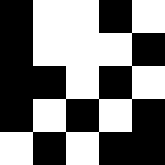[["black", "white", "white", "black", "white"], ["black", "white", "white", "white", "black"], ["black", "black", "white", "black", "white"], ["black", "white", "black", "white", "black"], ["white", "black", "white", "black", "black"]]